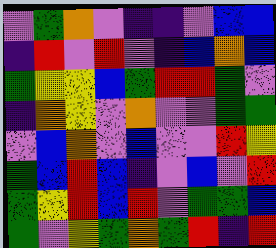[["violet", "green", "orange", "violet", "indigo", "indigo", "violet", "blue", "blue"], ["indigo", "red", "violet", "red", "violet", "indigo", "blue", "orange", "blue"], ["green", "yellow", "yellow", "blue", "green", "red", "red", "green", "violet"], ["indigo", "orange", "yellow", "violet", "orange", "violet", "violet", "green", "green"], ["violet", "blue", "orange", "violet", "blue", "violet", "violet", "red", "yellow"], ["green", "blue", "red", "blue", "indigo", "violet", "blue", "violet", "red"], ["green", "yellow", "red", "blue", "red", "violet", "green", "green", "blue"], ["green", "violet", "yellow", "green", "orange", "green", "red", "indigo", "red"]]